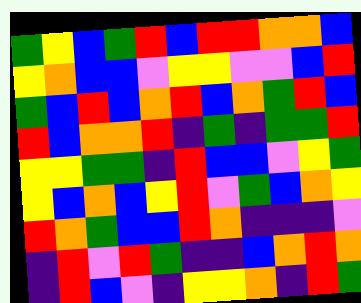[["green", "yellow", "blue", "green", "red", "blue", "red", "red", "orange", "orange", "blue"], ["yellow", "orange", "blue", "blue", "violet", "yellow", "yellow", "violet", "violet", "blue", "red"], ["green", "blue", "red", "blue", "orange", "red", "blue", "orange", "green", "red", "blue"], ["red", "blue", "orange", "orange", "red", "indigo", "green", "indigo", "green", "green", "red"], ["yellow", "yellow", "green", "green", "indigo", "red", "blue", "blue", "violet", "yellow", "green"], ["yellow", "blue", "orange", "blue", "yellow", "red", "violet", "green", "blue", "orange", "yellow"], ["red", "orange", "green", "blue", "blue", "red", "orange", "indigo", "indigo", "indigo", "violet"], ["indigo", "red", "violet", "red", "green", "indigo", "indigo", "blue", "orange", "red", "orange"], ["indigo", "red", "blue", "violet", "indigo", "yellow", "yellow", "orange", "indigo", "red", "green"]]